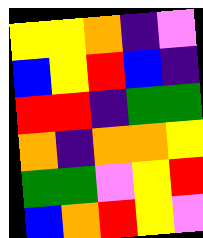[["yellow", "yellow", "orange", "indigo", "violet"], ["blue", "yellow", "red", "blue", "indigo"], ["red", "red", "indigo", "green", "green"], ["orange", "indigo", "orange", "orange", "yellow"], ["green", "green", "violet", "yellow", "red"], ["blue", "orange", "red", "yellow", "violet"]]